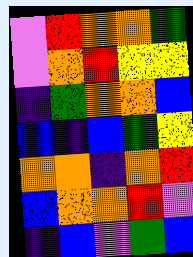[["violet", "red", "orange", "orange", "green"], ["violet", "orange", "red", "yellow", "yellow"], ["indigo", "green", "orange", "orange", "blue"], ["blue", "indigo", "blue", "green", "yellow"], ["orange", "orange", "indigo", "orange", "red"], ["blue", "orange", "orange", "red", "violet"], ["indigo", "blue", "violet", "green", "blue"]]